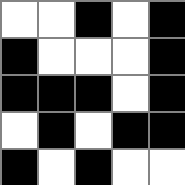[["white", "white", "black", "white", "black"], ["black", "white", "white", "white", "black"], ["black", "black", "black", "white", "black"], ["white", "black", "white", "black", "black"], ["black", "white", "black", "white", "white"]]